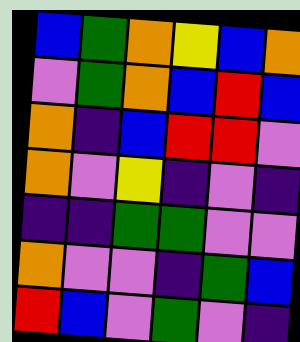[["blue", "green", "orange", "yellow", "blue", "orange"], ["violet", "green", "orange", "blue", "red", "blue"], ["orange", "indigo", "blue", "red", "red", "violet"], ["orange", "violet", "yellow", "indigo", "violet", "indigo"], ["indigo", "indigo", "green", "green", "violet", "violet"], ["orange", "violet", "violet", "indigo", "green", "blue"], ["red", "blue", "violet", "green", "violet", "indigo"]]